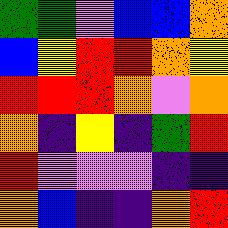[["green", "green", "violet", "blue", "blue", "orange"], ["blue", "yellow", "red", "red", "orange", "yellow"], ["red", "red", "red", "orange", "violet", "orange"], ["orange", "indigo", "yellow", "indigo", "green", "red"], ["red", "violet", "violet", "violet", "indigo", "indigo"], ["orange", "blue", "indigo", "indigo", "orange", "red"]]